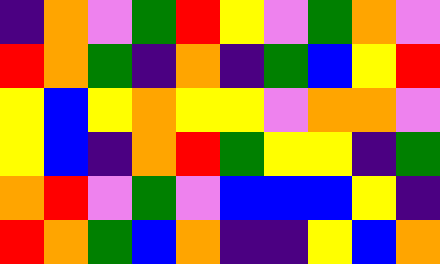[["indigo", "orange", "violet", "green", "red", "yellow", "violet", "green", "orange", "violet"], ["red", "orange", "green", "indigo", "orange", "indigo", "green", "blue", "yellow", "red"], ["yellow", "blue", "yellow", "orange", "yellow", "yellow", "violet", "orange", "orange", "violet"], ["yellow", "blue", "indigo", "orange", "red", "green", "yellow", "yellow", "indigo", "green"], ["orange", "red", "violet", "green", "violet", "blue", "blue", "blue", "yellow", "indigo"], ["red", "orange", "green", "blue", "orange", "indigo", "indigo", "yellow", "blue", "orange"]]